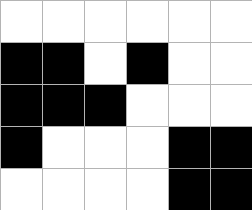[["white", "white", "white", "white", "white", "white"], ["black", "black", "white", "black", "white", "white"], ["black", "black", "black", "white", "white", "white"], ["black", "white", "white", "white", "black", "black"], ["white", "white", "white", "white", "black", "black"]]